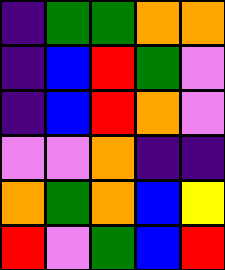[["indigo", "green", "green", "orange", "orange"], ["indigo", "blue", "red", "green", "violet"], ["indigo", "blue", "red", "orange", "violet"], ["violet", "violet", "orange", "indigo", "indigo"], ["orange", "green", "orange", "blue", "yellow"], ["red", "violet", "green", "blue", "red"]]